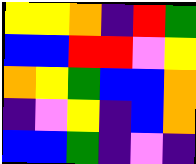[["yellow", "yellow", "orange", "indigo", "red", "green"], ["blue", "blue", "red", "red", "violet", "yellow"], ["orange", "yellow", "green", "blue", "blue", "orange"], ["indigo", "violet", "yellow", "indigo", "blue", "orange"], ["blue", "blue", "green", "indigo", "violet", "indigo"]]